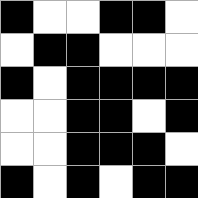[["black", "white", "white", "black", "black", "white"], ["white", "black", "black", "white", "white", "white"], ["black", "white", "black", "black", "black", "black"], ["white", "white", "black", "black", "white", "black"], ["white", "white", "black", "black", "black", "white"], ["black", "white", "black", "white", "black", "black"]]